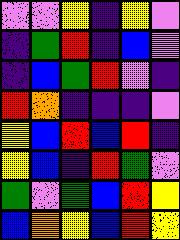[["violet", "violet", "yellow", "indigo", "yellow", "violet"], ["indigo", "green", "red", "indigo", "blue", "violet"], ["indigo", "blue", "green", "red", "violet", "indigo"], ["red", "orange", "indigo", "indigo", "indigo", "violet"], ["yellow", "blue", "red", "blue", "red", "indigo"], ["yellow", "blue", "indigo", "red", "green", "violet"], ["green", "violet", "green", "blue", "red", "yellow"], ["blue", "orange", "yellow", "blue", "red", "yellow"]]